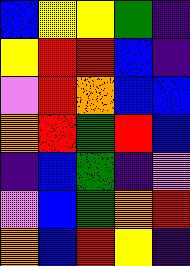[["blue", "yellow", "yellow", "green", "indigo"], ["yellow", "red", "red", "blue", "indigo"], ["violet", "red", "orange", "blue", "blue"], ["orange", "red", "green", "red", "blue"], ["indigo", "blue", "green", "indigo", "violet"], ["violet", "blue", "green", "orange", "red"], ["orange", "blue", "red", "yellow", "indigo"]]